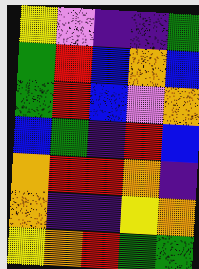[["yellow", "violet", "indigo", "indigo", "green"], ["green", "red", "blue", "orange", "blue"], ["green", "red", "blue", "violet", "orange"], ["blue", "green", "indigo", "red", "blue"], ["orange", "red", "red", "orange", "indigo"], ["orange", "indigo", "indigo", "yellow", "orange"], ["yellow", "orange", "red", "green", "green"]]